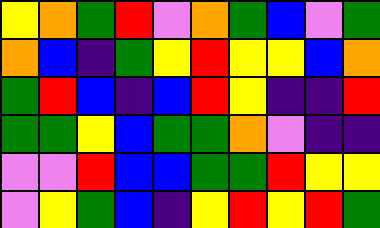[["yellow", "orange", "green", "red", "violet", "orange", "green", "blue", "violet", "green"], ["orange", "blue", "indigo", "green", "yellow", "red", "yellow", "yellow", "blue", "orange"], ["green", "red", "blue", "indigo", "blue", "red", "yellow", "indigo", "indigo", "red"], ["green", "green", "yellow", "blue", "green", "green", "orange", "violet", "indigo", "indigo"], ["violet", "violet", "red", "blue", "blue", "green", "green", "red", "yellow", "yellow"], ["violet", "yellow", "green", "blue", "indigo", "yellow", "red", "yellow", "red", "green"]]